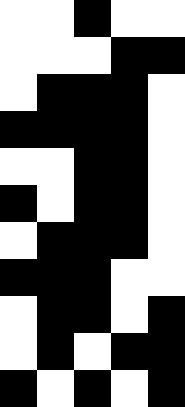[["white", "white", "black", "white", "white"], ["white", "white", "white", "black", "black"], ["white", "black", "black", "black", "white"], ["black", "black", "black", "black", "white"], ["white", "white", "black", "black", "white"], ["black", "white", "black", "black", "white"], ["white", "black", "black", "black", "white"], ["black", "black", "black", "white", "white"], ["white", "black", "black", "white", "black"], ["white", "black", "white", "black", "black"], ["black", "white", "black", "white", "black"]]